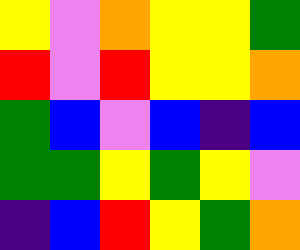[["yellow", "violet", "orange", "yellow", "yellow", "green"], ["red", "violet", "red", "yellow", "yellow", "orange"], ["green", "blue", "violet", "blue", "indigo", "blue"], ["green", "green", "yellow", "green", "yellow", "violet"], ["indigo", "blue", "red", "yellow", "green", "orange"]]